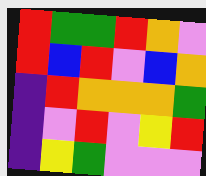[["red", "green", "green", "red", "orange", "violet"], ["red", "blue", "red", "violet", "blue", "orange"], ["indigo", "red", "orange", "orange", "orange", "green"], ["indigo", "violet", "red", "violet", "yellow", "red"], ["indigo", "yellow", "green", "violet", "violet", "violet"]]